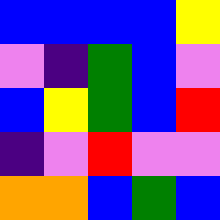[["blue", "blue", "blue", "blue", "yellow"], ["violet", "indigo", "green", "blue", "violet"], ["blue", "yellow", "green", "blue", "red"], ["indigo", "violet", "red", "violet", "violet"], ["orange", "orange", "blue", "green", "blue"]]